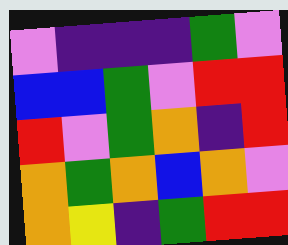[["violet", "indigo", "indigo", "indigo", "green", "violet"], ["blue", "blue", "green", "violet", "red", "red"], ["red", "violet", "green", "orange", "indigo", "red"], ["orange", "green", "orange", "blue", "orange", "violet"], ["orange", "yellow", "indigo", "green", "red", "red"]]